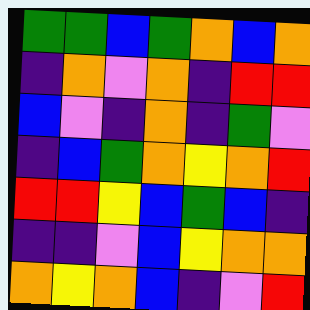[["green", "green", "blue", "green", "orange", "blue", "orange"], ["indigo", "orange", "violet", "orange", "indigo", "red", "red"], ["blue", "violet", "indigo", "orange", "indigo", "green", "violet"], ["indigo", "blue", "green", "orange", "yellow", "orange", "red"], ["red", "red", "yellow", "blue", "green", "blue", "indigo"], ["indigo", "indigo", "violet", "blue", "yellow", "orange", "orange"], ["orange", "yellow", "orange", "blue", "indigo", "violet", "red"]]